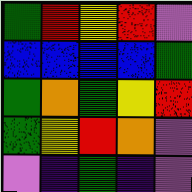[["green", "red", "yellow", "red", "violet"], ["blue", "blue", "blue", "blue", "green"], ["green", "orange", "green", "yellow", "red"], ["green", "yellow", "red", "orange", "violet"], ["violet", "indigo", "green", "indigo", "violet"]]